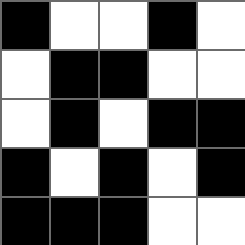[["black", "white", "white", "black", "white"], ["white", "black", "black", "white", "white"], ["white", "black", "white", "black", "black"], ["black", "white", "black", "white", "black"], ["black", "black", "black", "white", "white"]]